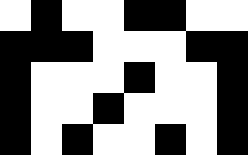[["white", "black", "white", "white", "black", "black", "white", "white"], ["black", "black", "black", "white", "white", "white", "black", "black"], ["black", "white", "white", "white", "black", "white", "white", "black"], ["black", "white", "white", "black", "white", "white", "white", "black"], ["black", "white", "black", "white", "white", "black", "white", "black"]]